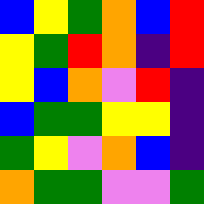[["blue", "yellow", "green", "orange", "blue", "red"], ["yellow", "green", "red", "orange", "indigo", "red"], ["yellow", "blue", "orange", "violet", "red", "indigo"], ["blue", "green", "green", "yellow", "yellow", "indigo"], ["green", "yellow", "violet", "orange", "blue", "indigo"], ["orange", "green", "green", "violet", "violet", "green"]]